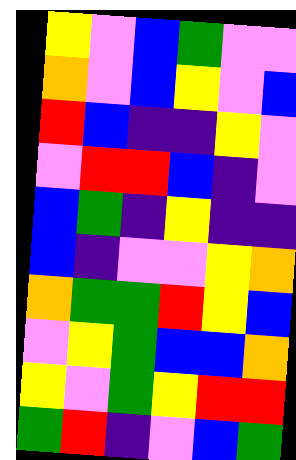[["yellow", "violet", "blue", "green", "violet", "violet"], ["orange", "violet", "blue", "yellow", "violet", "blue"], ["red", "blue", "indigo", "indigo", "yellow", "violet"], ["violet", "red", "red", "blue", "indigo", "violet"], ["blue", "green", "indigo", "yellow", "indigo", "indigo"], ["blue", "indigo", "violet", "violet", "yellow", "orange"], ["orange", "green", "green", "red", "yellow", "blue"], ["violet", "yellow", "green", "blue", "blue", "orange"], ["yellow", "violet", "green", "yellow", "red", "red"], ["green", "red", "indigo", "violet", "blue", "green"]]